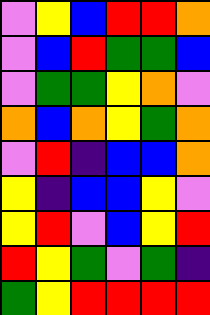[["violet", "yellow", "blue", "red", "red", "orange"], ["violet", "blue", "red", "green", "green", "blue"], ["violet", "green", "green", "yellow", "orange", "violet"], ["orange", "blue", "orange", "yellow", "green", "orange"], ["violet", "red", "indigo", "blue", "blue", "orange"], ["yellow", "indigo", "blue", "blue", "yellow", "violet"], ["yellow", "red", "violet", "blue", "yellow", "red"], ["red", "yellow", "green", "violet", "green", "indigo"], ["green", "yellow", "red", "red", "red", "red"]]